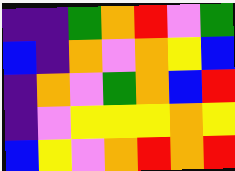[["indigo", "indigo", "green", "orange", "red", "violet", "green"], ["blue", "indigo", "orange", "violet", "orange", "yellow", "blue"], ["indigo", "orange", "violet", "green", "orange", "blue", "red"], ["indigo", "violet", "yellow", "yellow", "yellow", "orange", "yellow"], ["blue", "yellow", "violet", "orange", "red", "orange", "red"]]